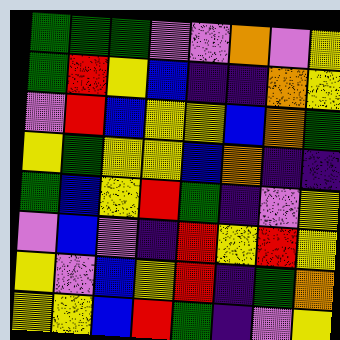[["green", "green", "green", "violet", "violet", "orange", "violet", "yellow"], ["green", "red", "yellow", "blue", "indigo", "indigo", "orange", "yellow"], ["violet", "red", "blue", "yellow", "yellow", "blue", "orange", "green"], ["yellow", "green", "yellow", "yellow", "blue", "orange", "indigo", "indigo"], ["green", "blue", "yellow", "red", "green", "indigo", "violet", "yellow"], ["violet", "blue", "violet", "indigo", "red", "yellow", "red", "yellow"], ["yellow", "violet", "blue", "yellow", "red", "indigo", "green", "orange"], ["yellow", "yellow", "blue", "red", "green", "indigo", "violet", "yellow"]]